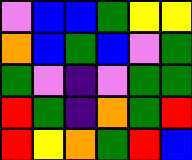[["violet", "blue", "blue", "green", "yellow", "yellow"], ["orange", "blue", "green", "blue", "violet", "green"], ["green", "violet", "indigo", "violet", "green", "green"], ["red", "green", "indigo", "orange", "green", "red"], ["red", "yellow", "orange", "green", "red", "blue"]]